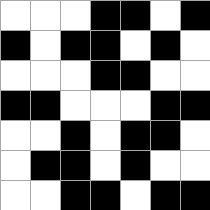[["white", "white", "white", "black", "black", "white", "black"], ["black", "white", "black", "black", "white", "black", "white"], ["white", "white", "white", "black", "black", "white", "white"], ["black", "black", "white", "white", "white", "black", "black"], ["white", "white", "black", "white", "black", "black", "white"], ["white", "black", "black", "white", "black", "white", "white"], ["white", "white", "black", "black", "white", "black", "black"]]